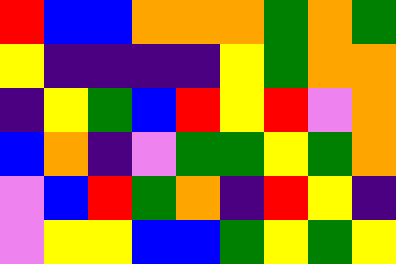[["red", "blue", "blue", "orange", "orange", "orange", "green", "orange", "green"], ["yellow", "indigo", "indigo", "indigo", "indigo", "yellow", "green", "orange", "orange"], ["indigo", "yellow", "green", "blue", "red", "yellow", "red", "violet", "orange"], ["blue", "orange", "indigo", "violet", "green", "green", "yellow", "green", "orange"], ["violet", "blue", "red", "green", "orange", "indigo", "red", "yellow", "indigo"], ["violet", "yellow", "yellow", "blue", "blue", "green", "yellow", "green", "yellow"]]